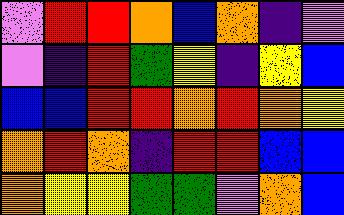[["violet", "red", "red", "orange", "blue", "orange", "indigo", "violet"], ["violet", "indigo", "red", "green", "yellow", "indigo", "yellow", "blue"], ["blue", "blue", "red", "red", "orange", "red", "orange", "yellow"], ["orange", "red", "orange", "indigo", "red", "red", "blue", "blue"], ["orange", "yellow", "yellow", "green", "green", "violet", "orange", "blue"]]